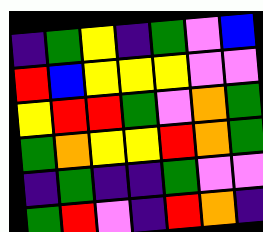[["indigo", "green", "yellow", "indigo", "green", "violet", "blue"], ["red", "blue", "yellow", "yellow", "yellow", "violet", "violet"], ["yellow", "red", "red", "green", "violet", "orange", "green"], ["green", "orange", "yellow", "yellow", "red", "orange", "green"], ["indigo", "green", "indigo", "indigo", "green", "violet", "violet"], ["green", "red", "violet", "indigo", "red", "orange", "indigo"]]